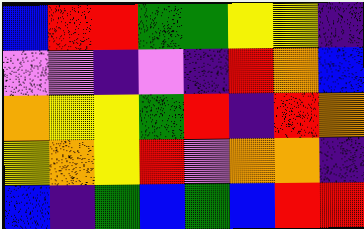[["blue", "red", "red", "green", "green", "yellow", "yellow", "indigo"], ["violet", "violet", "indigo", "violet", "indigo", "red", "orange", "blue"], ["orange", "yellow", "yellow", "green", "red", "indigo", "red", "orange"], ["yellow", "orange", "yellow", "red", "violet", "orange", "orange", "indigo"], ["blue", "indigo", "green", "blue", "green", "blue", "red", "red"]]